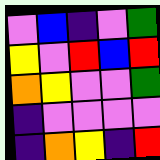[["violet", "blue", "indigo", "violet", "green"], ["yellow", "violet", "red", "blue", "red"], ["orange", "yellow", "violet", "violet", "green"], ["indigo", "violet", "violet", "violet", "violet"], ["indigo", "orange", "yellow", "indigo", "red"]]